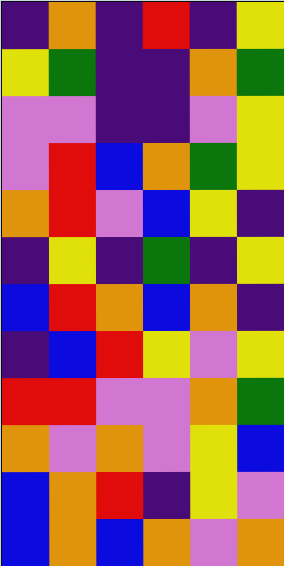[["indigo", "orange", "indigo", "red", "indigo", "yellow"], ["yellow", "green", "indigo", "indigo", "orange", "green"], ["violet", "violet", "indigo", "indigo", "violet", "yellow"], ["violet", "red", "blue", "orange", "green", "yellow"], ["orange", "red", "violet", "blue", "yellow", "indigo"], ["indigo", "yellow", "indigo", "green", "indigo", "yellow"], ["blue", "red", "orange", "blue", "orange", "indigo"], ["indigo", "blue", "red", "yellow", "violet", "yellow"], ["red", "red", "violet", "violet", "orange", "green"], ["orange", "violet", "orange", "violet", "yellow", "blue"], ["blue", "orange", "red", "indigo", "yellow", "violet"], ["blue", "orange", "blue", "orange", "violet", "orange"]]